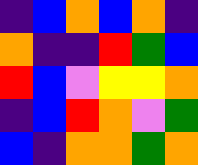[["indigo", "blue", "orange", "blue", "orange", "indigo"], ["orange", "indigo", "indigo", "red", "green", "blue"], ["red", "blue", "violet", "yellow", "yellow", "orange"], ["indigo", "blue", "red", "orange", "violet", "green"], ["blue", "indigo", "orange", "orange", "green", "orange"]]